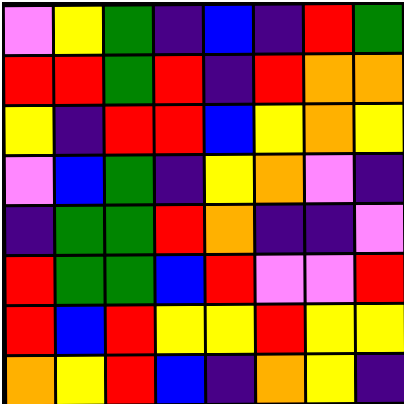[["violet", "yellow", "green", "indigo", "blue", "indigo", "red", "green"], ["red", "red", "green", "red", "indigo", "red", "orange", "orange"], ["yellow", "indigo", "red", "red", "blue", "yellow", "orange", "yellow"], ["violet", "blue", "green", "indigo", "yellow", "orange", "violet", "indigo"], ["indigo", "green", "green", "red", "orange", "indigo", "indigo", "violet"], ["red", "green", "green", "blue", "red", "violet", "violet", "red"], ["red", "blue", "red", "yellow", "yellow", "red", "yellow", "yellow"], ["orange", "yellow", "red", "blue", "indigo", "orange", "yellow", "indigo"]]